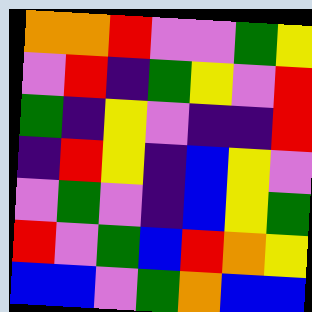[["orange", "orange", "red", "violet", "violet", "green", "yellow"], ["violet", "red", "indigo", "green", "yellow", "violet", "red"], ["green", "indigo", "yellow", "violet", "indigo", "indigo", "red"], ["indigo", "red", "yellow", "indigo", "blue", "yellow", "violet"], ["violet", "green", "violet", "indigo", "blue", "yellow", "green"], ["red", "violet", "green", "blue", "red", "orange", "yellow"], ["blue", "blue", "violet", "green", "orange", "blue", "blue"]]